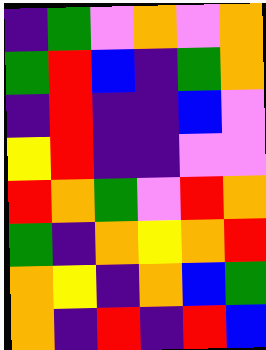[["indigo", "green", "violet", "orange", "violet", "orange"], ["green", "red", "blue", "indigo", "green", "orange"], ["indigo", "red", "indigo", "indigo", "blue", "violet"], ["yellow", "red", "indigo", "indigo", "violet", "violet"], ["red", "orange", "green", "violet", "red", "orange"], ["green", "indigo", "orange", "yellow", "orange", "red"], ["orange", "yellow", "indigo", "orange", "blue", "green"], ["orange", "indigo", "red", "indigo", "red", "blue"]]